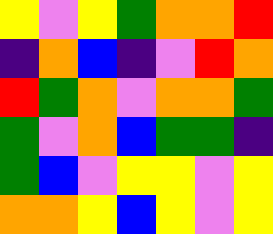[["yellow", "violet", "yellow", "green", "orange", "orange", "red"], ["indigo", "orange", "blue", "indigo", "violet", "red", "orange"], ["red", "green", "orange", "violet", "orange", "orange", "green"], ["green", "violet", "orange", "blue", "green", "green", "indigo"], ["green", "blue", "violet", "yellow", "yellow", "violet", "yellow"], ["orange", "orange", "yellow", "blue", "yellow", "violet", "yellow"]]